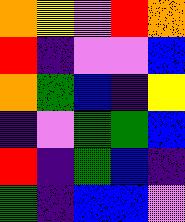[["orange", "yellow", "violet", "red", "orange"], ["red", "indigo", "violet", "violet", "blue"], ["orange", "green", "blue", "indigo", "yellow"], ["indigo", "violet", "green", "green", "blue"], ["red", "indigo", "green", "blue", "indigo"], ["green", "indigo", "blue", "blue", "violet"]]